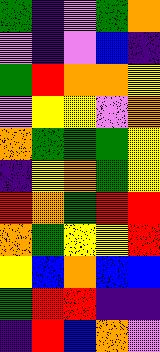[["green", "indigo", "violet", "green", "orange"], ["violet", "indigo", "violet", "blue", "indigo"], ["green", "red", "orange", "orange", "yellow"], ["violet", "yellow", "yellow", "violet", "orange"], ["orange", "green", "green", "green", "yellow"], ["indigo", "yellow", "orange", "green", "yellow"], ["red", "orange", "green", "red", "red"], ["orange", "green", "yellow", "yellow", "red"], ["yellow", "blue", "orange", "blue", "blue"], ["green", "red", "red", "indigo", "indigo"], ["indigo", "red", "blue", "orange", "violet"]]